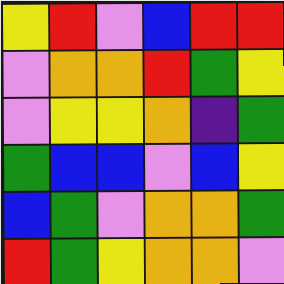[["yellow", "red", "violet", "blue", "red", "red"], ["violet", "orange", "orange", "red", "green", "yellow"], ["violet", "yellow", "yellow", "orange", "indigo", "green"], ["green", "blue", "blue", "violet", "blue", "yellow"], ["blue", "green", "violet", "orange", "orange", "green"], ["red", "green", "yellow", "orange", "orange", "violet"]]